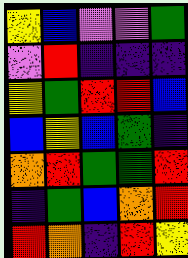[["yellow", "blue", "violet", "violet", "green"], ["violet", "red", "indigo", "indigo", "indigo"], ["yellow", "green", "red", "red", "blue"], ["blue", "yellow", "blue", "green", "indigo"], ["orange", "red", "green", "green", "red"], ["indigo", "green", "blue", "orange", "red"], ["red", "orange", "indigo", "red", "yellow"]]